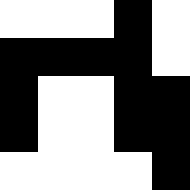[["white", "white", "white", "black", "white"], ["black", "black", "black", "black", "white"], ["black", "white", "white", "black", "black"], ["black", "white", "white", "black", "black"], ["white", "white", "white", "white", "black"]]